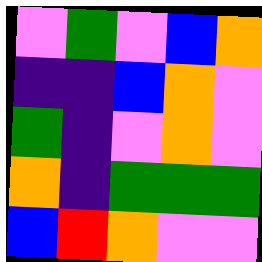[["violet", "green", "violet", "blue", "orange"], ["indigo", "indigo", "blue", "orange", "violet"], ["green", "indigo", "violet", "orange", "violet"], ["orange", "indigo", "green", "green", "green"], ["blue", "red", "orange", "violet", "violet"]]